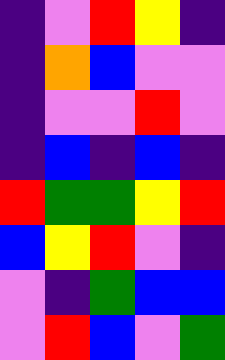[["indigo", "violet", "red", "yellow", "indigo"], ["indigo", "orange", "blue", "violet", "violet"], ["indigo", "violet", "violet", "red", "violet"], ["indigo", "blue", "indigo", "blue", "indigo"], ["red", "green", "green", "yellow", "red"], ["blue", "yellow", "red", "violet", "indigo"], ["violet", "indigo", "green", "blue", "blue"], ["violet", "red", "blue", "violet", "green"]]